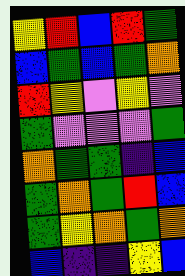[["yellow", "red", "blue", "red", "green"], ["blue", "green", "blue", "green", "orange"], ["red", "yellow", "violet", "yellow", "violet"], ["green", "violet", "violet", "violet", "green"], ["orange", "green", "green", "indigo", "blue"], ["green", "orange", "green", "red", "blue"], ["green", "yellow", "orange", "green", "orange"], ["blue", "indigo", "indigo", "yellow", "blue"]]